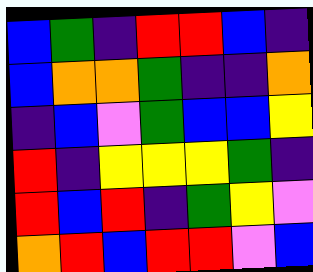[["blue", "green", "indigo", "red", "red", "blue", "indigo"], ["blue", "orange", "orange", "green", "indigo", "indigo", "orange"], ["indigo", "blue", "violet", "green", "blue", "blue", "yellow"], ["red", "indigo", "yellow", "yellow", "yellow", "green", "indigo"], ["red", "blue", "red", "indigo", "green", "yellow", "violet"], ["orange", "red", "blue", "red", "red", "violet", "blue"]]